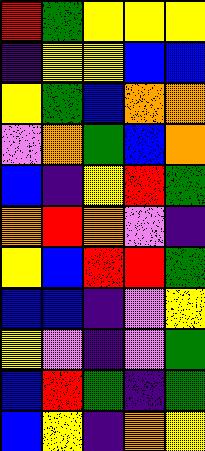[["red", "green", "yellow", "yellow", "yellow"], ["indigo", "yellow", "yellow", "blue", "blue"], ["yellow", "green", "blue", "orange", "orange"], ["violet", "orange", "green", "blue", "orange"], ["blue", "indigo", "yellow", "red", "green"], ["orange", "red", "orange", "violet", "indigo"], ["yellow", "blue", "red", "red", "green"], ["blue", "blue", "indigo", "violet", "yellow"], ["yellow", "violet", "indigo", "violet", "green"], ["blue", "red", "green", "indigo", "green"], ["blue", "yellow", "indigo", "orange", "yellow"]]